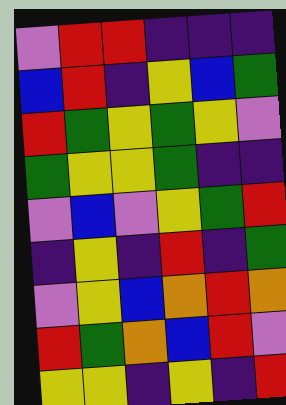[["violet", "red", "red", "indigo", "indigo", "indigo"], ["blue", "red", "indigo", "yellow", "blue", "green"], ["red", "green", "yellow", "green", "yellow", "violet"], ["green", "yellow", "yellow", "green", "indigo", "indigo"], ["violet", "blue", "violet", "yellow", "green", "red"], ["indigo", "yellow", "indigo", "red", "indigo", "green"], ["violet", "yellow", "blue", "orange", "red", "orange"], ["red", "green", "orange", "blue", "red", "violet"], ["yellow", "yellow", "indigo", "yellow", "indigo", "red"]]